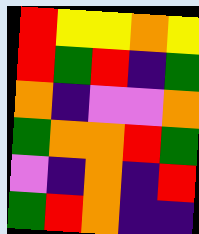[["red", "yellow", "yellow", "orange", "yellow"], ["red", "green", "red", "indigo", "green"], ["orange", "indigo", "violet", "violet", "orange"], ["green", "orange", "orange", "red", "green"], ["violet", "indigo", "orange", "indigo", "red"], ["green", "red", "orange", "indigo", "indigo"]]